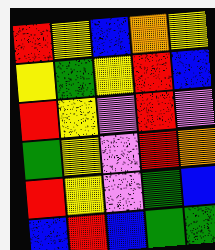[["red", "yellow", "blue", "orange", "yellow"], ["yellow", "green", "yellow", "red", "blue"], ["red", "yellow", "violet", "red", "violet"], ["green", "yellow", "violet", "red", "orange"], ["red", "yellow", "violet", "green", "blue"], ["blue", "red", "blue", "green", "green"]]